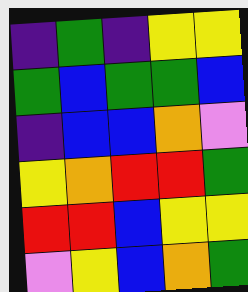[["indigo", "green", "indigo", "yellow", "yellow"], ["green", "blue", "green", "green", "blue"], ["indigo", "blue", "blue", "orange", "violet"], ["yellow", "orange", "red", "red", "green"], ["red", "red", "blue", "yellow", "yellow"], ["violet", "yellow", "blue", "orange", "green"]]